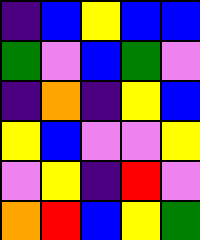[["indigo", "blue", "yellow", "blue", "blue"], ["green", "violet", "blue", "green", "violet"], ["indigo", "orange", "indigo", "yellow", "blue"], ["yellow", "blue", "violet", "violet", "yellow"], ["violet", "yellow", "indigo", "red", "violet"], ["orange", "red", "blue", "yellow", "green"]]